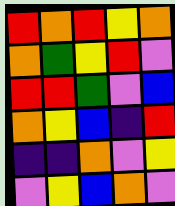[["red", "orange", "red", "yellow", "orange"], ["orange", "green", "yellow", "red", "violet"], ["red", "red", "green", "violet", "blue"], ["orange", "yellow", "blue", "indigo", "red"], ["indigo", "indigo", "orange", "violet", "yellow"], ["violet", "yellow", "blue", "orange", "violet"]]